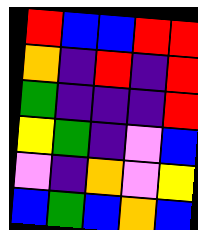[["red", "blue", "blue", "red", "red"], ["orange", "indigo", "red", "indigo", "red"], ["green", "indigo", "indigo", "indigo", "red"], ["yellow", "green", "indigo", "violet", "blue"], ["violet", "indigo", "orange", "violet", "yellow"], ["blue", "green", "blue", "orange", "blue"]]